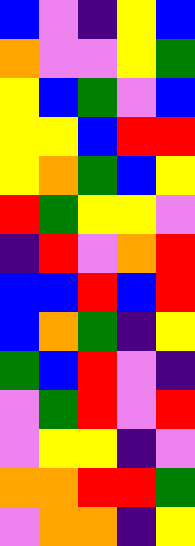[["blue", "violet", "indigo", "yellow", "blue"], ["orange", "violet", "violet", "yellow", "green"], ["yellow", "blue", "green", "violet", "blue"], ["yellow", "yellow", "blue", "red", "red"], ["yellow", "orange", "green", "blue", "yellow"], ["red", "green", "yellow", "yellow", "violet"], ["indigo", "red", "violet", "orange", "red"], ["blue", "blue", "red", "blue", "red"], ["blue", "orange", "green", "indigo", "yellow"], ["green", "blue", "red", "violet", "indigo"], ["violet", "green", "red", "violet", "red"], ["violet", "yellow", "yellow", "indigo", "violet"], ["orange", "orange", "red", "red", "green"], ["violet", "orange", "orange", "indigo", "yellow"]]